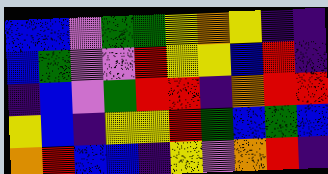[["blue", "blue", "violet", "green", "green", "yellow", "orange", "yellow", "indigo", "indigo"], ["blue", "green", "violet", "violet", "red", "yellow", "yellow", "blue", "red", "indigo"], ["indigo", "blue", "violet", "green", "red", "red", "indigo", "orange", "red", "red"], ["yellow", "blue", "indigo", "yellow", "yellow", "red", "green", "blue", "green", "blue"], ["orange", "red", "blue", "blue", "indigo", "yellow", "violet", "orange", "red", "indigo"]]